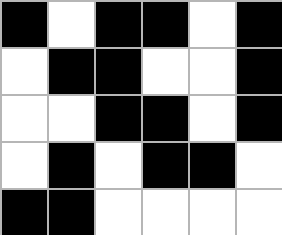[["black", "white", "black", "black", "white", "black"], ["white", "black", "black", "white", "white", "black"], ["white", "white", "black", "black", "white", "black"], ["white", "black", "white", "black", "black", "white"], ["black", "black", "white", "white", "white", "white"]]